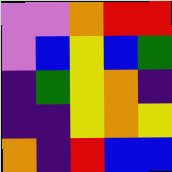[["violet", "violet", "orange", "red", "red"], ["violet", "blue", "yellow", "blue", "green"], ["indigo", "green", "yellow", "orange", "indigo"], ["indigo", "indigo", "yellow", "orange", "yellow"], ["orange", "indigo", "red", "blue", "blue"]]